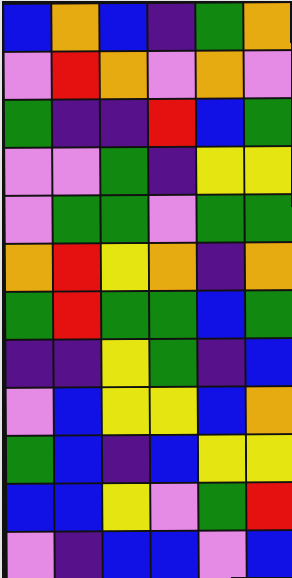[["blue", "orange", "blue", "indigo", "green", "orange"], ["violet", "red", "orange", "violet", "orange", "violet"], ["green", "indigo", "indigo", "red", "blue", "green"], ["violet", "violet", "green", "indigo", "yellow", "yellow"], ["violet", "green", "green", "violet", "green", "green"], ["orange", "red", "yellow", "orange", "indigo", "orange"], ["green", "red", "green", "green", "blue", "green"], ["indigo", "indigo", "yellow", "green", "indigo", "blue"], ["violet", "blue", "yellow", "yellow", "blue", "orange"], ["green", "blue", "indigo", "blue", "yellow", "yellow"], ["blue", "blue", "yellow", "violet", "green", "red"], ["violet", "indigo", "blue", "blue", "violet", "blue"]]